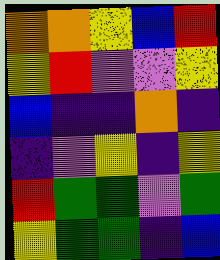[["orange", "orange", "yellow", "blue", "red"], ["yellow", "red", "violet", "violet", "yellow"], ["blue", "indigo", "indigo", "orange", "indigo"], ["indigo", "violet", "yellow", "indigo", "yellow"], ["red", "green", "green", "violet", "green"], ["yellow", "green", "green", "indigo", "blue"]]